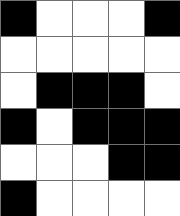[["black", "white", "white", "white", "black"], ["white", "white", "white", "white", "white"], ["white", "black", "black", "black", "white"], ["black", "white", "black", "black", "black"], ["white", "white", "white", "black", "black"], ["black", "white", "white", "white", "white"]]